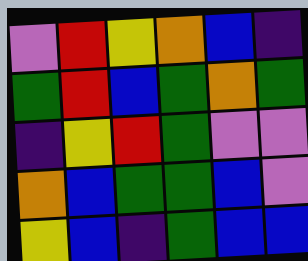[["violet", "red", "yellow", "orange", "blue", "indigo"], ["green", "red", "blue", "green", "orange", "green"], ["indigo", "yellow", "red", "green", "violet", "violet"], ["orange", "blue", "green", "green", "blue", "violet"], ["yellow", "blue", "indigo", "green", "blue", "blue"]]